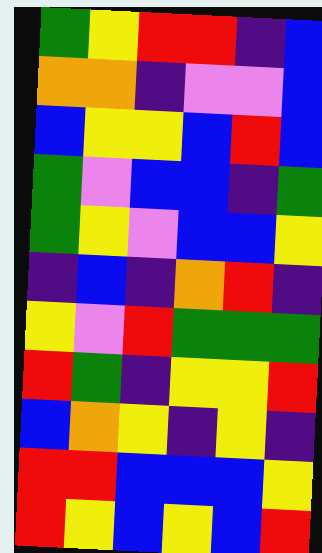[["green", "yellow", "red", "red", "indigo", "blue"], ["orange", "orange", "indigo", "violet", "violet", "blue"], ["blue", "yellow", "yellow", "blue", "red", "blue"], ["green", "violet", "blue", "blue", "indigo", "green"], ["green", "yellow", "violet", "blue", "blue", "yellow"], ["indigo", "blue", "indigo", "orange", "red", "indigo"], ["yellow", "violet", "red", "green", "green", "green"], ["red", "green", "indigo", "yellow", "yellow", "red"], ["blue", "orange", "yellow", "indigo", "yellow", "indigo"], ["red", "red", "blue", "blue", "blue", "yellow"], ["red", "yellow", "blue", "yellow", "blue", "red"]]